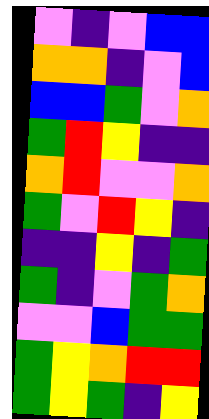[["violet", "indigo", "violet", "blue", "blue"], ["orange", "orange", "indigo", "violet", "blue"], ["blue", "blue", "green", "violet", "orange"], ["green", "red", "yellow", "indigo", "indigo"], ["orange", "red", "violet", "violet", "orange"], ["green", "violet", "red", "yellow", "indigo"], ["indigo", "indigo", "yellow", "indigo", "green"], ["green", "indigo", "violet", "green", "orange"], ["violet", "violet", "blue", "green", "green"], ["green", "yellow", "orange", "red", "red"], ["green", "yellow", "green", "indigo", "yellow"]]